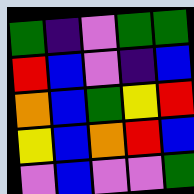[["green", "indigo", "violet", "green", "green"], ["red", "blue", "violet", "indigo", "blue"], ["orange", "blue", "green", "yellow", "red"], ["yellow", "blue", "orange", "red", "blue"], ["violet", "blue", "violet", "violet", "green"]]